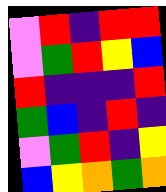[["violet", "red", "indigo", "red", "red"], ["violet", "green", "red", "yellow", "blue"], ["red", "indigo", "indigo", "indigo", "red"], ["green", "blue", "indigo", "red", "indigo"], ["violet", "green", "red", "indigo", "yellow"], ["blue", "yellow", "orange", "green", "orange"]]